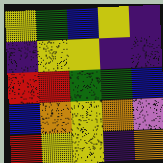[["yellow", "green", "blue", "yellow", "indigo"], ["indigo", "yellow", "yellow", "indigo", "indigo"], ["red", "red", "green", "green", "blue"], ["blue", "orange", "yellow", "orange", "violet"], ["red", "yellow", "yellow", "indigo", "orange"]]